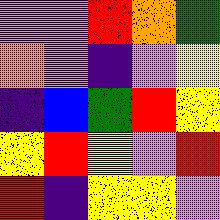[["violet", "violet", "red", "orange", "green"], ["orange", "violet", "indigo", "violet", "yellow"], ["indigo", "blue", "green", "red", "yellow"], ["yellow", "red", "yellow", "violet", "red"], ["red", "indigo", "yellow", "yellow", "violet"]]